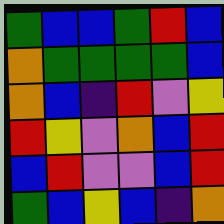[["green", "blue", "blue", "green", "red", "blue"], ["orange", "green", "green", "green", "green", "blue"], ["orange", "blue", "indigo", "red", "violet", "yellow"], ["red", "yellow", "violet", "orange", "blue", "red"], ["blue", "red", "violet", "violet", "blue", "red"], ["green", "blue", "yellow", "blue", "indigo", "orange"]]